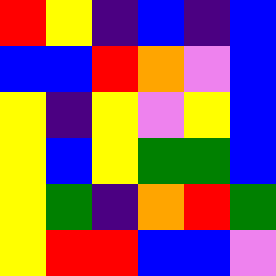[["red", "yellow", "indigo", "blue", "indigo", "blue"], ["blue", "blue", "red", "orange", "violet", "blue"], ["yellow", "indigo", "yellow", "violet", "yellow", "blue"], ["yellow", "blue", "yellow", "green", "green", "blue"], ["yellow", "green", "indigo", "orange", "red", "green"], ["yellow", "red", "red", "blue", "blue", "violet"]]